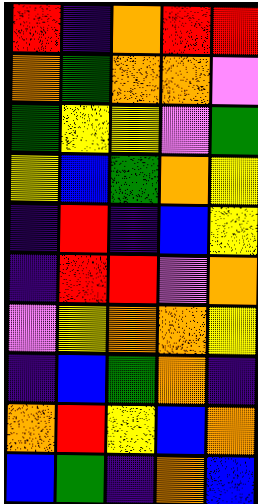[["red", "indigo", "orange", "red", "red"], ["orange", "green", "orange", "orange", "violet"], ["green", "yellow", "yellow", "violet", "green"], ["yellow", "blue", "green", "orange", "yellow"], ["indigo", "red", "indigo", "blue", "yellow"], ["indigo", "red", "red", "violet", "orange"], ["violet", "yellow", "orange", "orange", "yellow"], ["indigo", "blue", "green", "orange", "indigo"], ["orange", "red", "yellow", "blue", "orange"], ["blue", "green", "indigo", "orange", "blue"]]